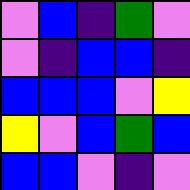[["violet", "blue", "indigo", "green", "violet"], ["violet", "indigo", "blue", "blue", "indigo"], ["blue", "blue", "blue", "violet", "yellow"], ["yellow", "violet", "blue", "green", "blue"], ["blue", "blue", "violet", "indigo", "violet"]]